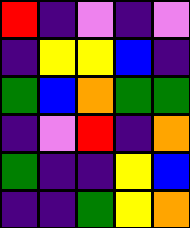[["red", "indigo", "violet", "indigo", "violet"], ["indigo", "yellow", "yellow", "blue", "indigo"], ["green", "blue", "orange", "green", "green"], ["indigo", "violet", "red", "indigo", "orange"], ["green", "indigo", "indigo", "yellow", "blue"], ["indigo", "indigo", "green", "yellow", "orange"]]